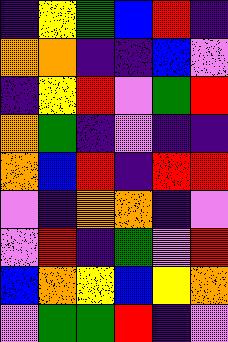[["indigo", "yellow", "green", "blue", "red", "indigo"], ["orange", "orange", "indigo", "indigo", "blue", "violet"], ["indigo", "yellow", "red", "violet", "green", "red"], ["orange", "green", "indigo", "violet", "indigo", "indigo"], ["orange", "blue", "red", "indigo", "red", "red"], ["violet", "indigo", "orange", "orange", "indigo", "violet"], ["violet", "red", "indigo", "green", "violet", "red"], ["blue", "orange", "yellow", "blue", "yellow", "orange"], ["violet", "green", "green", "red", "indigo", "violet"]]